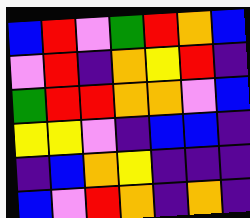[["blue", "red", "violet", "green", "red", "orange", "blue"], ["violet", "red", "indigo", "orange", "yellow", "red", "indigo"], ["green", "red", "red", "orange", "orange", "violet", "blue"], ["yellow", "yellow", "violet", "indigo", "blue", "blue", "indigo"], ["indigo", "blue", "orange", "yellow", "indigo", "indigo", "indigo"], ["blue", "violet", "red", "orange", "indigo", "orange", "indigo"]]